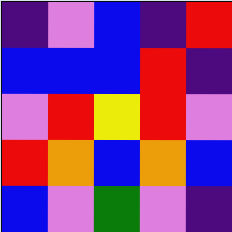[["indigo", "violet", "blue", "indigo", "red"], ["blue", "blue", "blue", "red", "indigo"], ["violet", "red", "yellow", "red", "violet"], ["red", "orange", "blue", "orange", "blue"], ["blue", "violet", "green", "violet", "indigo"]]